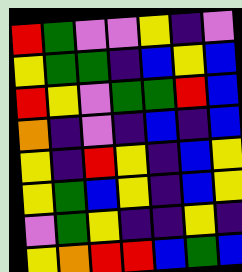[["red", "green", "violet", "violet", "yellow", "indigo", "violet"], ["yellow", "green", "green", "indigo", "blue", "yellow", "blue"], ["red", "yellow", "violet", "green", "green", "red", "blue"], ["orange", "indigo", "violet", "indigo", "blue", "indigo", "blue"], ["yellow", "indigo", "red", "yellow", "indigo", "blue", "yellow"], ["yellow", "green", "blue", "yellow", "indigo", "blue", "yellow"], ["violet", "green", "yellow", "indigo", "indigo", "yellow", "indigo"], ["yellow", "orange", "red", "red", "blue", "green", "blue"]]